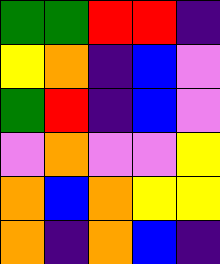[["green", "green", "red", "red", "indigo"], ["yellow", "orange", "indigo", "blue", "violet"], ["green", "red", "indigo", "blue", "violet"], ["violet", "orange", "violet", "violet", "yellow"], ["orange", "blue", "orange", "yellow", "yellow"], ["orange", "indigo", "orange", "blue", "indigo"]]